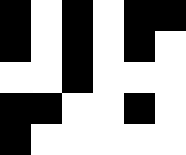[["black", "white", "black", "white", "black", "black"], ["black", "white", "black", "white", "black", "white"], ["white", "white", "black", "white", "white", "white"], ["black", "black", "white", "white", "black", "white"], ["black", "white", "white", "white", "white", "white"]]